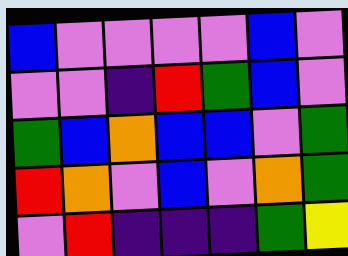[["blue", "violet", "violet", "violet", "violet", "blue", "violet"], ["violet", "violet", "indigo", "red", "green", "blue", "violet"], ["green", "blue", "orange", "blue", "blue", "violet", "green"], ["red", "orange", "violet", "blue", "violet", "orange", "green"], ["violet", "red", "indigo", "indigo", "indigo", "green", "yellow"]]